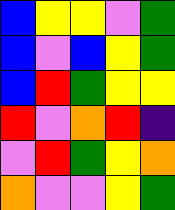[["blue", "yellow", "yellow", "violet", "green"], ["blue", "violet", "blue", "yellow", "green"], ["blue", "red", "green", "yellow", "yellow"], ["red", "violet", "orange", "red", "indigo"], ["violet", "red", "green", "yellow", "orange"], ["orange", "violet", "violet", "yellow", "green"]]